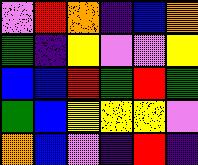[["violet", "red", "orange", "indigo", "blue", "orange"], ["green", "indigo", "yellow", "violet", "violet", "yellow"], ["blue", "blue", "red", "green", "red", "green"], ["green", "blue", "yellow", "yellow", "yellow", "violet"], ["orange", "blue", "violet", "indigo", "red", "indigo"]]